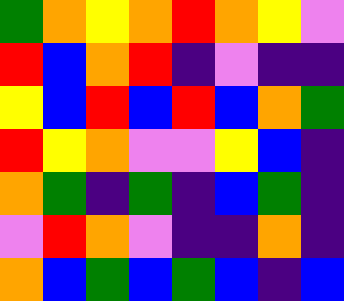[["green", "orange", "yellow", "orange", "red", "orange", "yellow", "violet"], ["red", "blue", "orange", "red", "indigo", "violet", "indigo", "indigo"], ["yellow", "blue", "red", "blue", "red", "blue", "orange", "green"], ["red", "yellow", "orange", "violet", "violet", "yellow", "blue", "indigo"], ["orange", "green", "indigo", "green", "indigo", "blue", "green", "indigo"], ["violet", "red", "orange", "violet", "indigo", "indigo", "orange", "indigo"], ["orange", "blue", "green", "blue", "green", "blue", "indigo", "blue"]]